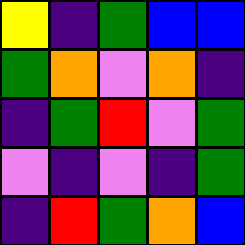[["yellow", "indigo", "green", "blue", "blue"], ["green", "orange", "violet", "orange", "indigo"], ["indigo", "green", "red", "violet", "green"], ["violet", "indigo", "violet", "indigo", "green"], ["indigo", "red", "green", "orange", "blue"]]